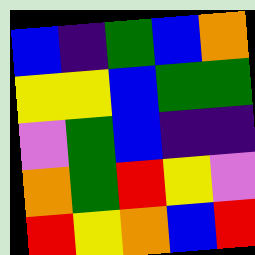[["blue", "indigo", "green", "blue", "orange"], ["yellow", "yellow", "blue", "green", "green"], ["violet", "green", "blue", "indigo", "indigo"], ["orange", "green", "red", "yellow", "violet"], ["red", "yellow", "orange", "blue", "red"]]